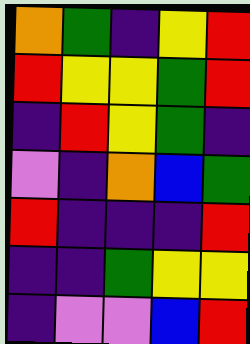[["orange", "green", "indigo", "yellow", "red"], ["red", "yellow", "yellow", "green", "red"], ["indigo", "red", "yellow", "green", "indigo"], ["violet", "indigo", "orange", "blue", "green"], ["red", "indigo", "indigo", "indigo", "red"], ["indigo", "indigo", "green", "yellow", "yellow"], ["indigo", "violet", "violet", "blue", "red"]]